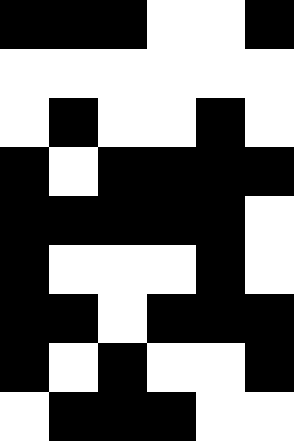[["black", "black", "black", "white", "white", "black"], ["white", "white", "white", "white", "white", "white"], ["white", "black", "white", "white", "black", "white"], ["black", "white", "black", "black", "black", "black"], ["black", "black", "black", "black", "black", "white"], ["black", "white", "white", "white", "black", "white"], ["black", "black", "white", "black", "black", "black"], ["black", "white", "black", "white", "white", "black"], ["white", "black", "black", "black", "white", "white"]]